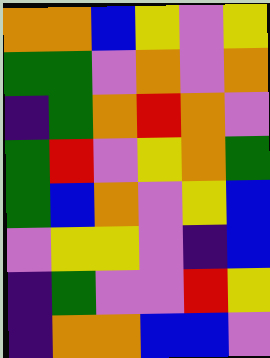[["orange", "orange", "blue", "yellow", "violet", "yellow"], ["green", "green", "violet", "orange", "violet", "orange"], ["indigo", "green", "orange", "red", "orange", "violet"], ["green", "red", "violet", "yellow", "orange", "green"], ["green", "blue", "orange", "violet", "yellow", "blue"], ["violet", "yellow", "yellow", "violet", "indigo", "blue"], ["indigo", "green", "violet", "violet", "red", "yellow"], ["indigo", "orange", "orange", "blue", "blue", "violet"]]